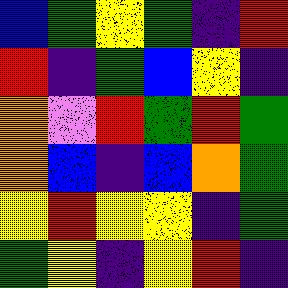[["blue", "green", "yellow", "green", "indigo", "red"], ["red", "indigo", "green", "blue", "yellow", "indigo"], ["orange", "violet", "red", "green", "red", "green"], ["orange", "blue", "indigo", "blue", "orange", "green"], ["yellow", "red", "yellow", "yellow", "indigo", "green"], ["green", "yellow", "indigo", "yellow", "red", "indigo"]]